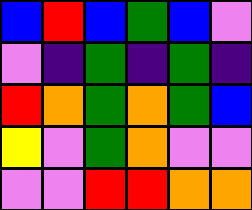[["blue", "red", "blue", "green", "blue", "violet"], ["violet", "indigo", "green", "indigo", "green", "indigo"], ["red", "orange", "green", "orange", "green", "blue"], ["yellow", "violet", "green", "orange", "violet", "violet"], ["violet", "violet", "red", "red", "orange", "orange"]]